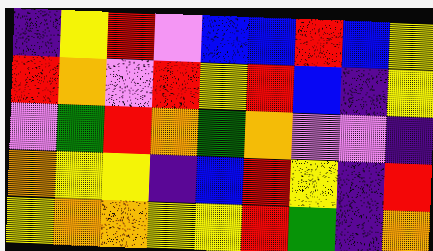[["indigo", "yellow", "red", "violet", "blue", "blue", "red", "blue", "yellow"], ["red", "orange", "violet", "red", "yellow", "red", "blue", "indigo", "yellow"], ["violet", "green", "red", "orange", "green", "orange", "violet", "violet", "indigo"], ["orange", "yellow", "yellow", "indigo", "blue", "red", "yellow", "indigo", "red"], ["yellow", "orange", "orange", "yellow", "yellow", "red", "green", "indigo", "orange"]]